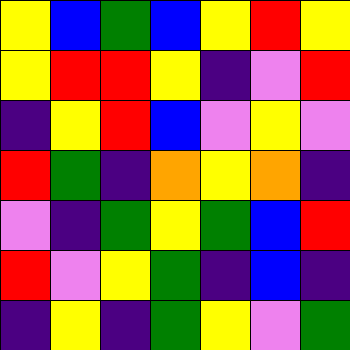[["yellow", "blue", "green", "blue", "yellow", "red", "yellow"], ["yellow", "red", "red", "yellow", "indigo", "violet", "red"], ["indigo", "yellow", "red", "blue", "violet", "yellow", "violet"], ["red", "green", "indigo", "orange", "yellow", "orange", "indigo"], ["violet", "indigo", "green", "yellow", "green", "blue", "red"], ["red", "violet", "yellow", "green", "indigo", "blue", "indigo"], ["indigo", "yellow", "indigo", "green", "yellow", "violet", "green"]]